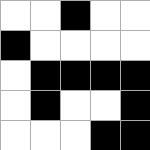[["white", "white", "black", "white", "white"], ["black", "white", "white", "white", "white"], ["white", "black", "black", "black", "black"], ["white", "black", "white", "white", "black"], ["white", "white", "white", "black", "black"]]